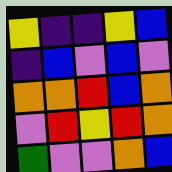[["yellow", "indigo", "indigo", "yellow", "blue"], ["indigo", "blue", "violet", "blue", "violet"], ["orange", "orange", "red", "blue", "orange"], ["violet", "red", "yellow", "red", "orange"], ["green", "violet", "violet", "orange", "blue"]]